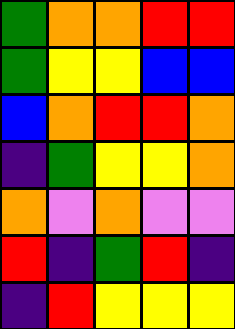[["green", "orange", "orange", "red", "red"], ["green", "yellow", "yellow", "blue", "blue"], ["blue", "orange", "red", "red", "orange"], ["indigo", "green", "yellow", "yellow", "orange"], ["orange", "violet", "orange", "violet", "violet"], ["red", "indigo", "green", "red", "indigo"], ["indigo", "red", "yellow", "yellow", "yellow"]]